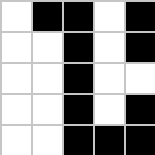[["white", "black", "black", "white", "black"], ["white", "white", "black", "white", "black"], ["white", "white", "black", "white", "white"], ["white", "white", "black", "white", "black"], ["white", "white", "black", "black", "black"]]